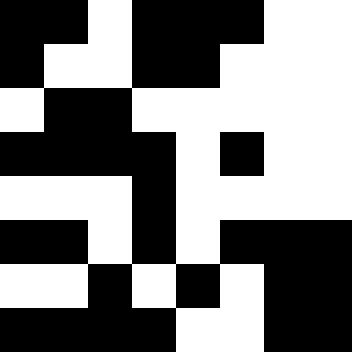[["black", "black", "white", "black", "black", "black", "white", "white"], ["black", "white", "white", "black", "black", "white", "white", "white"], ["white", "black", "black", "white", "white", "white", "white", "white"], ["black", "black", "black", "black", "white", "black", "white", "white"], ["white", "white", "white", "black", "white", "white", "white", "white"], ["black", "black", "white", "black", "white", "black", "black", "black"], ["white", "white", "black", "white", "black", "white", "black", "black"], ["black", "black", "black", "black", "white", "white", "black", "black"]]